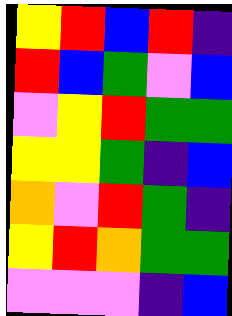[["yellow", "red", "blue", "red", "indigo"], ["red", "blue", "green", "violet", "blue"], ["violet", "yellow", "red", "green", "green"], ["yellow", "yellow", "green", "indigo", "blue"], ["orange", "violet", "red", "green", "indigo"], ["yellow", "red", "orange", "green", "green"], ["violet", "violet", "violet", "indigo", "blue"]]